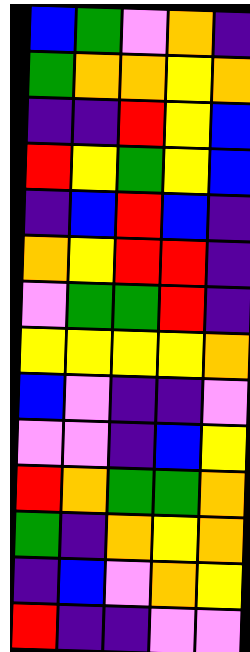[["blue", "green", "violet", "orange", "indigo"], ["green", "orange", "orange", "yellow", "orange"], ["indigo", "indigo", "red", "yellow", "blue"], ["red", "yellow", "green", "yellow", "blue"], ["indigo", "blue", "red", "blue", "indigo"], ["orange", "yellow", "red", "red", "indigo"], ["violet", "green", "green", "red", "indigo"], ["yellow", "yellow", "yellow", "yellow", "orange"], ["blue", "violet", "indigo", "indigo", "violet"], ["violet", "violet", "indigo", "blue", "yellow"], ["red", "orange", "green", "green", "orange"], ["green", "indigo", "orange", "yellow", "orange"], ["indigo", "blue", "violet", "orange", "yellow"], ["red", "indigo", "indigo", "violet", "violet"]]